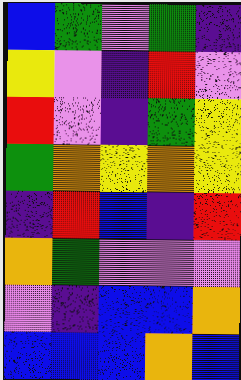[["blue", "green", "violet", "green", "indigo"], ["yellow", "violet", "indigo", "red", "violet"], ["red", "violet", "indigo", "green", "yellow"], ["green", "orange", "yellow", "orange", "yellow"], ["indigo", "red", "blue", "indigo", "red"], ["orange", "green", "violet", "violet", "violet"], ["violet", "indigo", "blue", "blue", "orange"], ["blue", "blue", "blue", "orange", "blue"]]